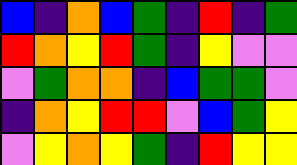[["blue", "indigo", "orange", "blue", "green", "indigo", "red", "indigo", "green"], ["red", "orange", "yellow", "red", "green", "indigo", "yellow", "violet", "violet"], ["violet", "green", "orange", "orange", "indigo", "blue", "green", "green", "violet"], ["indigo", "orange", "yellow", "red", "red", "violet", "blue", "green", "yellow"], ["violet", "yellow", "orange", "yellow", "green", "indigo", "red", "yellow", "yellow"]]